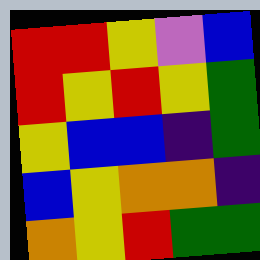[["red", "red", "yellow", "violet", "blue"], ["red", "yellow", "red", "yellow", "green"], ["yellow", "blue", "blue", "indigo", "green"], ["blue", "yellow", "orange", "orange", "indigo"], ["orange", "yellow", "red", "green", "green"]]